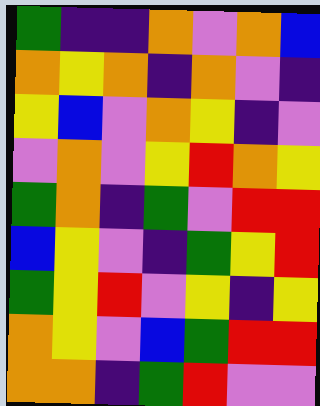[["green", "indigo", "indigo", "orange", "violet", "orange", "blue"], ["orange", "yellow", "orange", "indigo", "orange", "violet", "indigo"], ["yellow", "blue", "violet", "orange", "yellow", "indigo", "violet"], ["violet", "orange", "violet", "yellow", "red", "orange", "yellow"], ["green", "orange", "indigo", "green", "violet", "red", "red"], ["blue", "yellow", "violet", "indigo", "green", "yellow", "red"], ["green", "yellow", "red", "violet", "yellow", "indigo", "yellow"], ["orange", "yellow", "violet", "blue", "green", "red", "red"], ["orange", "orange", "indigo", "green", "red", "violet", "violet"]]